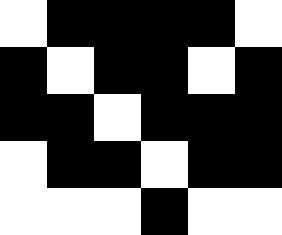[["white", "black", "black", "black", "black", "white"], ["black", "white", "black", "black", "white", "black"], ["black", "black", "white", "black", "black", "black"], ["white", "black", "black", "white", "black", "black"], ["white", "white", "white", "black", "white", "white"]]